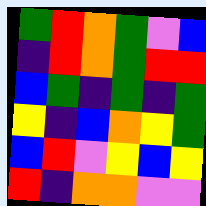[["green", "red", "orange", "green", "violet", "blue"], ["indigo", "red", "orange", "green", "red", "red"], ["blue", "green", "indigo", "green", "indigo", "green"], ["yellow", "indigo", "blue", "orange", "yellow", "green"], ["blue", "red", "violet", "yellow", "blue", "yellow"], ["red", "indigo", "orange", "orange", "violet", "violet"]]